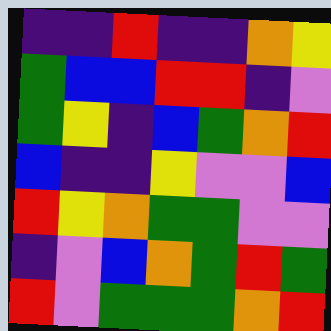[["indigo", "indigo", "red", "indigo", "indigo", "orange", "yellow"], ["green", "blue", "blue", "red", "red", "indigo", "violet"], ["green", "yellow", "indigo", "blue", "green", "orange", "red"], ["blue", "indigo", "indigo", "yellow", "violet", "violet", "blue"], ["red", "yellow", "orange", "green", "green", "violet", "violet"], ["indigo", "violet", "blue", "orange", "green", "red", "green"], ["red", "violet", "green", "green", "green", "orange", "red"]]